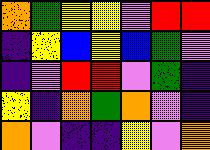[["orange", "green", "yellow", "yellow", "violet", "red", "red"], ["indigo", "yellow", "blue", "yellow", "blue", "green", "violet"], ["indigo", "violet", "red", "red", "violet", "green", "indigo"], ["yellow", "indigo", "orange", "green", "orange", "violet", "indigo"], ["orange", "violet", "indigo", "indigo", "yellow", "violet", "orange"]]